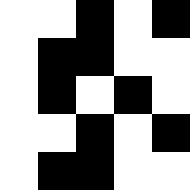[["white", "white", "black", "white", "black"], ["white", "black", "black", "white", "white"], ["white", "black", "white", "black", "white"], ["white", "white", "black", "white", "black"], ["white", "black", "black", "white", "white"]]